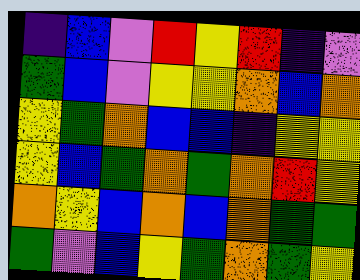[["indigo", "blue", "violet", "red", "yellow", "red", "indigo", "violet"], ["green", "blue", "violet", "yellow", "yellow", "orange", "blue", "orange"], ["yellow", "green", "orange", "blue", "blue", "indigo", "yellow", "yellow"], ["yellow", "blue", "green", "orange", "green", "orange", "red", "yellow"], ["orange", "yellow", "blue", "orange", "blue", "orange", "green", "green"], ["green", "violet", "blue", "yellow", "green", "orange", "green", "yellow"]]